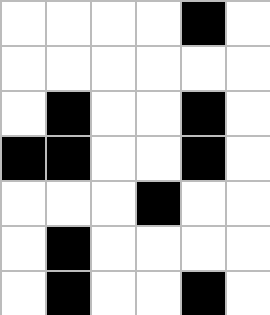[["white", "white", "white", "white", "black", "white"], ["white", "white", "white", "white", "white", "white"], ["white", "black", "white", "white", "black", "white"], ["black", "black", "white", "white", "black", "white"], ["white", "white", "white", "black", "white", "white"], ["white", "black", "white", "white", "white", "white"], ["white", "black", "white", "white", "black", "white"]]